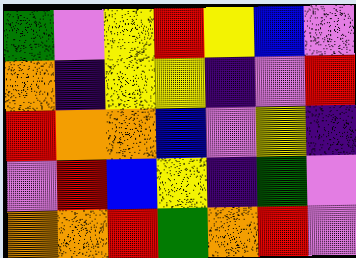[["green", "violet", "yellow", "red", "yellow", "blue", "violet"], ["orange", "indigo", "yellow", "yellow", "indigo", "violet", "red"], ["red", "orange", "orange", "blue", "violet", "yellow", "indigo"], ["violet", "red", "blue", "yellow", "indigo", "green", "violet"], ["orange", "orange", "red", "green", "orange", "red", "violet"]]